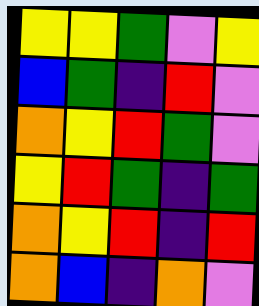[["yellow", "yellow", "green", "violet", "yellow"], ["blue", "green", "indigo", "red", "violet"], ["orange", "yellow", "red", "green", "violet"], ["yellow", "red", "green", "indigo", "green"], ["orange", "yellow", "red", "indigo", "red"], ["orange", "blue", "indigo", "orange", "violet"]]